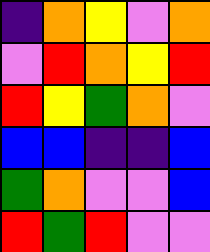[["indigo", "orange", "yellow", "violet", "orange"], ["violet", "red", "orange", "yellow", "red"], ["red", "yellow", "green", "orange", "violet"], ["blue", "blue", "indigo", "indigo", "blue"], ["green", "orange", "violet", "violet", "blue"], ["red", "green", "red", "violet", "violet"]]